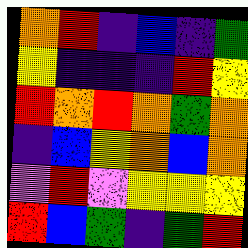[["orange", "red", "indigo", "blue", "indigo", "green"], ["yellow", "indigo", "indigo", "indigo", "red", "yellow"], ["red", "orange", "red", "orange", "green", "orange"], ["indigo", "blue", "yellow", "orange", "blue", "orange"], ["violet", "red", "violet", "yellow", "yellow", "yellow"], ["red", "blue", "green", "indigo", "green", "red"]]